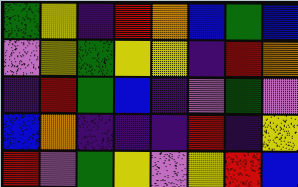[["green", "yellow", "indigo", "red", "orange", "blue", "green", "blue"], ["violet", "yellow", "green", "yellow", "yellow", "indigo", "red", "orange"], ["indigo", "red", "green", "blue", "indigo", "violet", "green", "violet"], ["blue", "orange", "indigo", "indigo", "indigo", "red", "indigo", "yellow"], ["red", "violet", "green", "yellow", "violet", "yellow", "red", "blue"]]